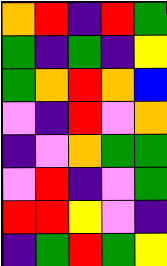[["orange", "red", "indigo", "red", "green"], ["green", "indigo", "green", "indigo", "yellow"], ["green", "orange", "red", "orange", "blue"], ["violet", "indigo", "red", "violet", "orange"], ["indigo", "violet", "orange", "green", "green"], ["violet", "red", "indigo", "violet", "green"], ["red", "red", "yellow", "violet", "indigo"], ["indigo", "green", "red", "green", "yellow"]]